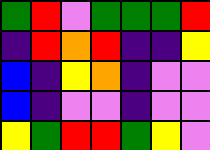[["green", "red", "violet", "green", "green", "green", "red"], ["indigo", "red", "orange", "red", "indigo", "indigo", "yellow"], ["blue", "indigo", "yellow", "orange", "indigo", "violet", "violet"], ["blue", "indigo", "violet", "violet", "indigo", "violet", "violet"], ["yellow", "green", "red", "red", "green", "yellow", "violet"]]